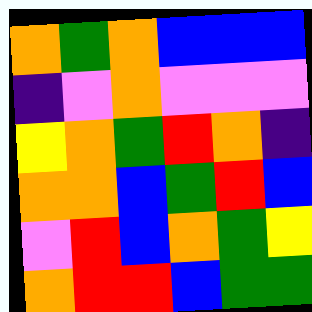[["orange", "green", "orange", "blue", "blue", "blue"], ["indigo", "violet", "orange", "violet", "violet", "violet"], ["yellow", "orange", "green", "red", "orange", "indigo"], ["orange", "orange", "blue", "green", "red", "blue"], ["violet", "red", "blue", "orange", "green", "yellow"], ["orange", "red", "red", "blue", "green", "green"]]